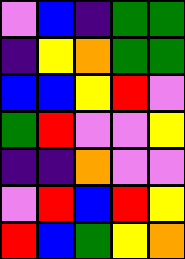[["violet", "blue", "indigo", "green", "green"], ["indigo", "yellow", "orange", "green", "green"], ["blue", "blue", "yellow", "red", "violet"], ["green", "red", "violet", "violet", "yellow"], ["indigo", "indigo", "orange", "violet", "violet"], ["violet", "red", "blue", "red", "yellow"], ["red", "blue", "green", "yellow", "orange"]]